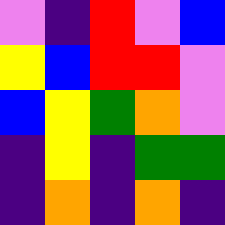[["violet", "indigo", "red", "violet", "blue"], ["yellow", "blue", "red", "red", "violet"], ["blue", "yellow", "green", "orange", "violet"], ["indigo", "yellow", "indigo", "green", "green"], ["indigo", "orange", "indigo", "orange", "indigo"]]